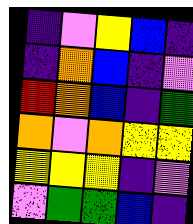[["indigo", "violet", "yellow", "blue", "indigo"], ["indigo", "orange", "blue", "indigo", "violet"], ["red", "orange", "blue", "indigo", "green"], ["orange", "violet", "orange", "yellow", "yellow"], ["yellow", "yellow", "yellow", "indigo", "violet"], ["violet", "green", "green", "blue", "indigo"]]